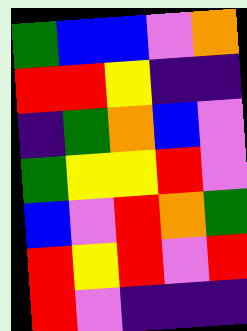[["green", "blue", "blue", "violet", "orange"], ["red", "red", "yellow", "indigo", "indigo"], ["indigo", "green", "orange", "blue", "violet"], ["green", "yellow", "yellow", "red", "violet"], ["blue", "violet", "red", "orange", "green"], ["red", "yellow", "red", "violet", "red"], ["red", "violet", "indigo", "indigo", "indigo"]]